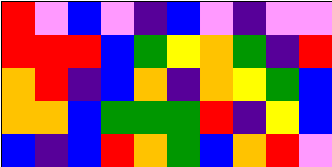[["red", "violet", "blue", "violet", "indigo", "blue", "violet", "indigo", "violet", "violet"], ["red", "red", "red", "blue", "green", "yellow", "orange", "green", "indigo", "red"], ["orange", "red", "indigo", "blue", "orange", "indigo", "orange", "yellow", "green", "blue"], ["orange", "orange", "blue", "green", "green", "green", "red", "indigo", "yellow", "blue"], ["blue", "indigo", "blue", "red", "orange", "green", "blue", "orange", "red", "violet"]]